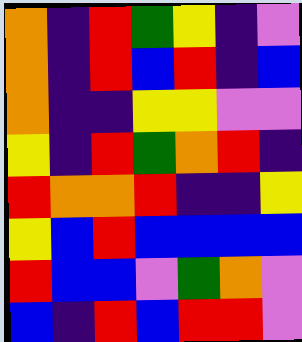[["orange", "indigo", "red", "green", "yellow", "indigo", "violet"], ["orange", "indigo", "red", "blue", "red", "indigo", "blue"], ["orange", "indigo", "indigo", "yellow", "yellow", "violet", "violet"], ["yellow", "indigo", "red", "green", "orange", "red", "indigo"], ["red", "orange", "orange", "red", "indigo", "indigo", "yellow"], ["yellow", "blue", "red", "blue", "blue", "blue", "blue"], ["red", "blue", "blue", "violet", "green", "orange", "violet"], ["blue", "indigo", "red", "blue", "red", "red", "violet"]]